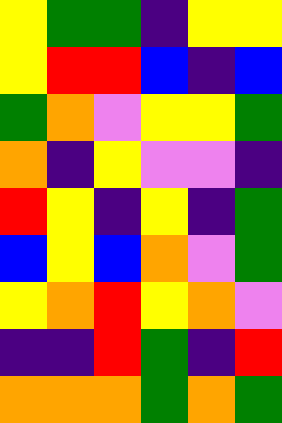[["yellow", "green", "green", "indigo", "yellow", "yellow"], ["yellow", "red", "red", "blue", "indigo", "blue"], ["green", "orange", "violet", "yellow", "yellow", "green"], ["orange", "indigo", "yellow", "violet", "violet", "indigo"], ["red", "yellow", "indigo", "yellow", "indigo", "green"], ["blue", "yellow", "blue", "orange", "violet", "green"], ["yellow", "orange", "red", "yellow", "orange", "violet"], ["indigo", "indigo", "red", "green", "indigo", "red"], ["orange", "orange", "orange", "green", "orange", "green"]]